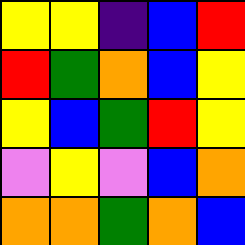[["yellow", "yellow", "indigo", "blue", "red"], ["red", "green", "orange", "blue", "yellow"], ["yellow", "blue", "green", "red", "yellow"], ["violet", "yellow", "violet", "blue", "orange"], ["orange", "orange", "green", "orange", "blue"]]